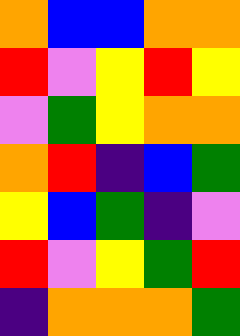[["orange", "blue", "blue", "orange", "orange"], ["red", "violet", "yellow", "red", "yellow"], ["violet", "green", "yellow", "orange", "orange"], ["orange", "red", "indigo", "blue", "green"], ["yellow", "blue", "green", "indigo", "violet"], ["red", "violet", "yellow", "green", "red"], ["indigo", "orange", "orange", "orange", "green"]]